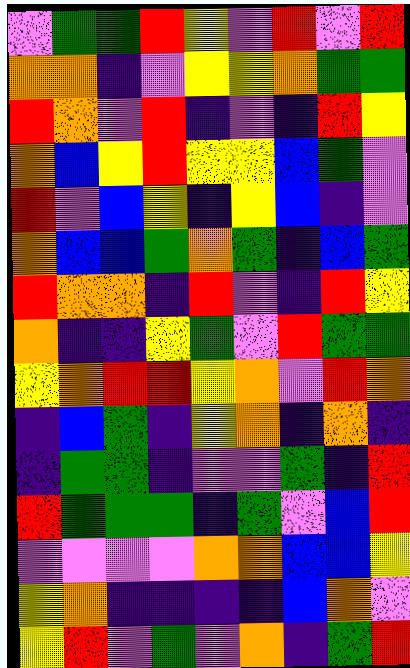[["violet", "green", "green", "red", "yellow", "violet", "red", "violet", "red"], ["orange", "orange", "indigo", "violet", "yellow", "yellow", "orange", "green", "green"], ["red", "orange", "violet", "red", "indigo", "violet", "indigo", "red", "yellow"], ["orange", "blue", "yellow", "red", "yellow", "yellow", "blue", "green", "violet"], ["red", "violet", "blue", "yellow", "indigo", "yellow", "blue", "indigo", "violet"], ["orange", "blue", "blue", "green", "orange", "green", "indigo", "blue", "green"], ["red", "orange", "orange", "indigo", "red", "violet", "indigo", "red", "yellow"], ["orange", "indigo", "indigo", "yellow", "green", "violet", "red", "green", "green"], ["yellow", "orange", "red", "red", "yellow", "orange", "violet", "red", "orange"], ["indigo", "blue", "green", "indigo", "yellow", "orange", "indigo", "orange", "indigo"], ["indigo", "green", "green", "indigo", "violet", "violet", "green", "indigo", "red"], ["red", "green", "green", "green", "indigo", "green", "violet", "blue", "red"], ["violet", "violet", "violet", "violet", "orange", "orange", "blue", "blue", "yellow"], ["yellow", "orange", "indigo", "indigo", "indigo", "indigo", "blue", "orange", "violet"], ["yellow", "red", "violet", "green", "violet", "orange", "indigo", "green", "red"]]